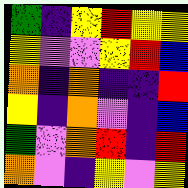[["green", "indigo", "yellow", "red", "yellow", "yellow"], ["yellow", "violet", "violet", "yellow", "red", "blue"], ["orange", "indigo", "orange", "indigo", "indigo", "red"], ["yellow", "indigo", "orange", "violet", "indigo", "blue"], ["green", "violet", "orange", "red", "indigo", "red"], ["orange", "violet", "indigo", "yellow", "violet", "yellow"]]